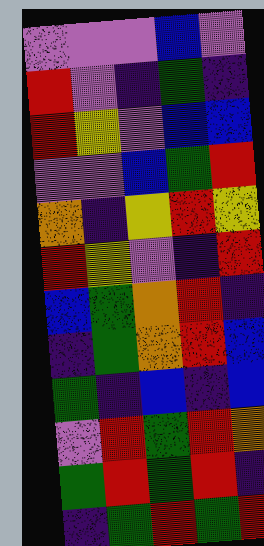[["violet", "violet", "violet", "blue", "violet"], ["red", "violet", "indigo", "green", "indigo"], ["red", "yellow", "violet", "blue", "blue"], ["violet", "violet", "blue", "green", "red"], ["orange", "indigo", "yellow", "red", "yellow"], ["red", "yellow", "violet", "indigo", "red"], ["blue", "green", "orange", "red", "indigo"], ["indigo", "green", "orange", "red", "blue"], ["green", "indigo", "blue", "indigo", "blue"], ["violet", "red", "green", "red", "orange"], ["green", "red", "green", "red", "indigo"], ["indigo", "green", "red", "green", "red"]]